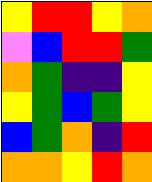[["yellow", "red", "red", "yellow", "orange"], ["violet", "blue", "red", "red", "green"], ["orange", "green", "indigo", "indigo", "yellow"], ["yellow", "green", "blue", "green", "yellow"], ["blue", "green", "orange", "indigo", "red"], ["orange", "orange", "yellow", "red", "orange"]]